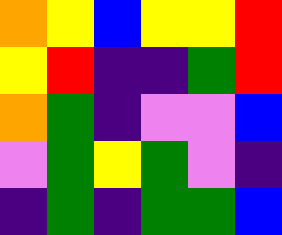[["orange", "yellow", "blue", "yellow", "yellow", "red"], ["yellow", "red", "indigo", "indigo", "green", "red"], ["orange", "green", "indigo", "violet", "violet", "blue"], ["violet", "green", "yellow", "green", "violet", "indigo"], ["indigo", "green", "indigo", "green", "green", "blue"]]